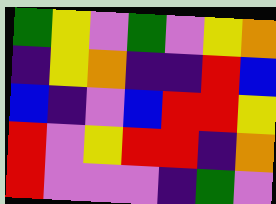[["green", "yellow", "violet", "green", "violet", "yellow", "orange"], ["indigo", "yellow", "orange", "indigo", "indigo", "red", "blue"], ["blue", "indigo", "violet", "blue", "red", "red", "yellow"], ["red", "violet", "yellow", "red", "red", "indigo", "orange"], ["red", "violet", "violet", "violet", "indigo", "green", "violet"]]